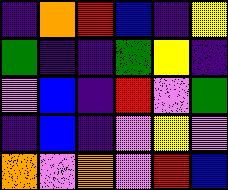[["indigo", "orange", "red", "blue", "indigo", "yellow"], ["green", "indigo", "indigo", "green", "yellow", "indigo"], ["violet", "blue", "indigo", "red", "violet", "green"], ["indigo", "blue", "indigo", "violet", "yellow", "violet"], ["orange", "violet", "orange", "violet", "red", "blue"]]